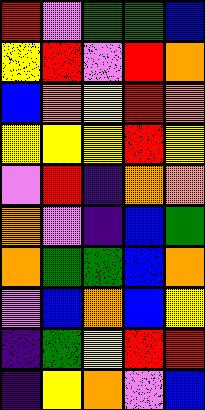[["red", "violet", "green", "green", "blue"], ["yellow", "red", "violet", "red", "orange"], ["blue", "orange", "yellow", "red", "orange"], ["yellow", "yellow", "yellow", "red", "yellow"], ["violet", "red", "indigo", "orange", "orange"], ["orange", "violet", "indigo", "blue", "green"], ["orange", "green", "green", "blue", "orange"], ["violet", "blue", "orange", "blue", "yellow"], ["indigo", "green", "yellow", "red", "red"], ["indigo", "yellow", "orange", "violet", "blue"]]